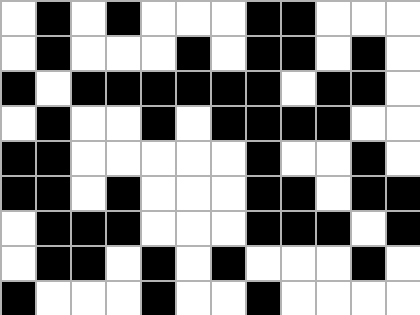[["white", "black", "white", "black", "white", "white", "white", "black", "black", "white", "white", "white"], ["white", "black", "white", "white", "white", "black", "white", "black", "black", "white", "black", "white"], ["black", "white", "black", "black", "black", "black", "black", "black", "white", "black", "black", "white"], ["white", "black", "white", "white", "black", "white", "black", "black", "black", "black", "white", "white"], ["black", "black", "white", "white", "white", "white", "white", "black", "white", "white", "black", "white"], ["black", "black", "white", "black", "white", "white", "white", "black", "black", "white", "black", "black"], ["white", "black", "black", "black", "white", "white", "white", "black", "black", "black", "white", "black"], ["white", "black", "black", "white", "black", "white", "black", "white", "white", "white", "black", "white"], ["black", "white", "white", "white", "black", "white", "white", "black", "white", "white", "white", "white"]]